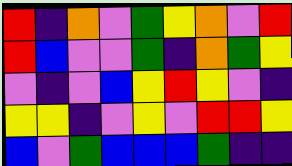[["red", "indigo", "orange", "violet", "green", "yellow", "orange", "violet", "red"], ["red", "blue", "violet", "violet", "green", "indigo", "orange", "green", "yellow"], ["violet", "indigo", "violet", "blue", "yellow", "red", "yellow", "violet", "indigo"], ["yellow", "yellow", "indigo", "violet", "yellow", "violet", "red", "red", "yellow"], ["blue", "violet", "green", "blue", "blue", "blue", "green", "indigo", "indigo"]]